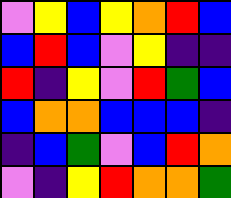[["violet", "yellow", "blue", "yellow", "orange", "red", "blue"], ["blue", "red", "blue", "violet", "yellow", "indigo", "indigo"], ["red", "indigo", "yellow", "violet", "red", "green", "blue"], ["blue", "orange", "orange", "blue", "blue", "blue", "indigo"], ["indigo", "blue", "green", "violet", "blue", "red", "orange"], ["violet", "indigo", "yellow", "red", "orange", "orange", "green"]]